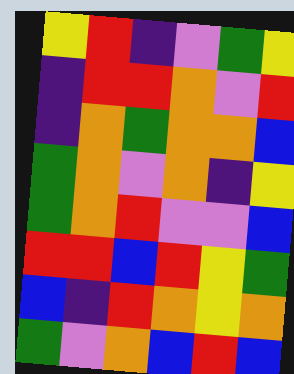[["yellow", "red", "indigo", "violet", "green", "yellow"], ["indigo", "red", "red", "orange", "violet", "red"], ["indigo", "orange", "green", "orange", "orange", "blue"], ["green", "orange", "violet", "orange", "indigo", "yellow"], ["green", "orange", "red", "violet", "violet", "blue"], ["red", "red", "blue", "red", "yellow", "green"], ["blue", "indigo", "red", "orange", "yellow", "orange"], ["green", "violet", "orange", "blue", "red", "blue"]]